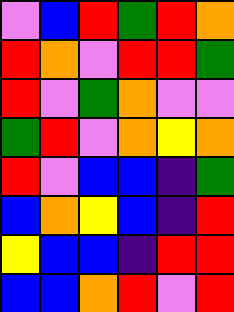[["violet", "blue", "red", "green", "red", "orange"], ["red", "orange", "violet", "red", "red", "green"], ["red", "violet", "green", "orange", "violet", "violet"], ["green", "red", "violet", "orange", "yellow", "orange"], ["red", "violet", "blue", "blue", "indigo", "green"], ["blue", "orange", "yellow", "blue", "indigo", "red"], ["yellow", "blue", "blue", "indigo", "red", "red"], ["blue", "blue", "orange", "red", "violet", "red"]]